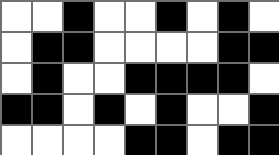[["white", "white", "black", "white", "white", "black", "white", "black", "white"], ["white", "black", "black", "white", "white", "white", "white", "black", "black"], ["white", "black", "white", "white", "black", "black", "black", "black", "white"], ["black", "black", "white", "black", "white", "black", "white", "white", "black"], ["white", "white", "white", "white", "black", "black", "white", "black", "black"]]